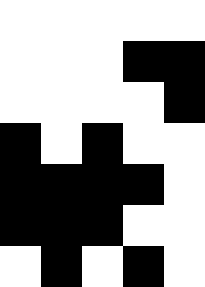[["white", "white", "white", "white", "white"], ["white", "white", "white", "black", "black"], ["white", "white", "white", "white", "black"], ["black", "white", "black", "white", "white"], ["black", "black", "black", "black", "white"], ["black", "black", "black", "white", "white"], ["white", "black", "white", "black", "white"]]